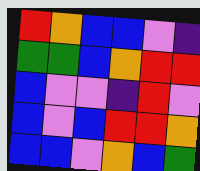[["red", "orange", "blue", "blue", "violet", "indigo"], ["green", "green", "blue", "orange", "red", "red"], ["blue", "violet", "violet", "indigo", "red", "violet"], ["blue", "violet", "blue", "red", "red", "orange"], ["blue", "blue", "violet", "orange", "blue", "green"]]